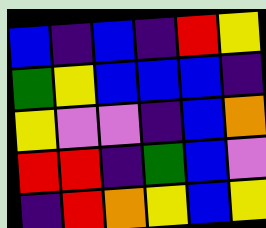[["blue", "indigo", "blue", "indigo", "red", "yellow"], ["green", "yellow", "blue", "blue", "blue", "indigo"], ["yellow", "violet", "violet", "indigo", "blue", "orange"], ["red", "red", "indigo", "green", "blue", "violet"], ["indigo", "red", "orange", "yellow", "blue", "yellow"]]